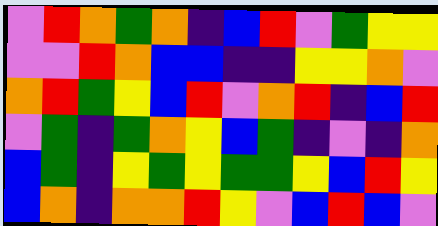[["violet", "red", "orange", "green", "orange", "indigo", "blue", "red", "violet", "green", "yellow", "yellow"], ["violet", "violet", "red", "orange", "blue", "blue", "indigo", "indigo", "yellow", "yellow", "orange", "violet"], ["orange", "red", "green", "yellow", "blue", "red", "violet", "orange", "red", "indigo", "blue", "red"], ["violet", "green", "indigo", "green", "orange", "yellow", "blue", "green", "indigo", "violet", "indigo", "orange"], ["blue", "green", "indigo", "yellow", "green", "yellow", "green", "green", "yellow", "blue", "red", "yellow"], ["blue", "orange", "indigo", "orange", "orange", "red", "yellow", "violet", "blue", "red", "blue", "violet"]]